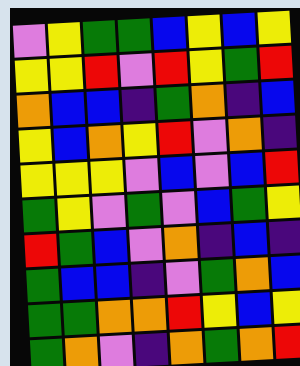[["violet", "yellow", "green", "green", "blue", "yellow", "blue", "yellow"], ["yellow", "yellow", "red", "violet", "red", "yellow", "green", "red"], ["orange", "blue", "blue", "indigo", "green", "orange", "indigo", "blue"], ["yellow", "blue", "orange", "yellow", "red", "violet", "orange", "indigo"], ["yellow", "yellow", "yellow", "violet", "blue", "violet", "blue", "red"], ["green", "yellow", "violet", "green", "violet", "blue", "green", "yellow"], ["red", "green", "blue", "violet", "orange", "indigo", "blue", "indigo"], ["green", "blue", "blue", "indigo", "violet", "green", "orange", "blue"], ["green", "green", "orange", "orange", "red", "yellow", "blue", "yellow"], ["green", "orange", "violet", "indigo", "orange", "green", "orange", "red"]]